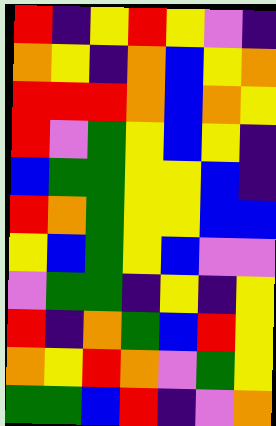[["red", "indigo", "yellow", "red", "yellow", "violet", "indigo"], ["orange", "yellow", "indigo", "orange", "blue", "yellow", "orange"], ["red", "red", "red", "orange", "blue", "orange", "yellow"], ["red", "violet", "green", "yellow", "blue", "yellow", "indigo"], ["blue", "green", "green", "yellow", "yellow", "blue", "indigo"], ["red", "orange", "green", "yellow", "yellow", "blue", "blue"], ["yellow", "blue", "green", "yellow", "blue", "violet", "violet"], ["violet", "green", "green", "indigo", "yellow", "indigo", "yellow"], ["red", "indigo", "orange", "green", "blue", "red", "yellow"], ["orange", "yellow", "red", "orange", "violet", "green", "yellow"], ["green", "green", "blue", "red", "indigo", "violet", "orange"]]